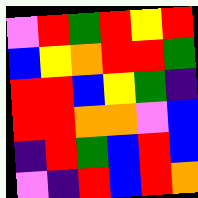[["violet", "red", "green", "red", "yellow", "red"], ["blue", "yellow", "orange", "red", "red", "green"], ["red", "red", "blue", "yellow", "green", "indigo"], ["red", "red", "orange", "orange", "violet", "blue"], ["indigo", "red", "green", "blue", "red", "blue"], ["violet", "indigo", "red", "blue", "red", "orange"]]